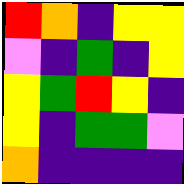[["red", "orange", "indigo", "yellow", "yellow"], ["violet", "indigo", "green", "indigo", "yellow"], ["yellow", "green", "red", "yellow", "indigo"], ["yellow", "indigo", "green", "green", "violet"], ["orange", "indigo", "indigo", "indigo", "indigo"]]